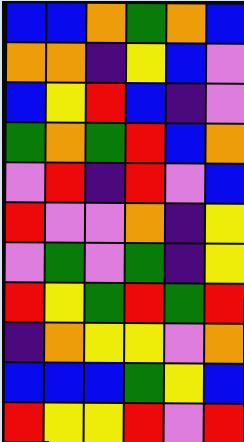[["blue", "blue", "orange", "green", "orange", "blue"], ["orange", "orange", "indigo", "yellow", "blue", "violet"], ["blue", "yellow", "red", "blue", "indigo", "violet"], ["green", "orange", "green", "red", "blue", "orange"], ["violet", "red", "indigo", "red", "violet", "blue"], ["red", "violet", "violet", "orange", "indigo", "yellow"], ["violet", "green", "violet", "green", "indigo", "yellow"], ["red", "yellow", "green", "red", "green", "red"], ["indigo", "orange", "yellow", "yellow", "violet", "orange"], ["blue", "blue", "blue", "green", "yellow", "blue"], ["red", "yellow", "yellow", "red", "violet", "red"]]